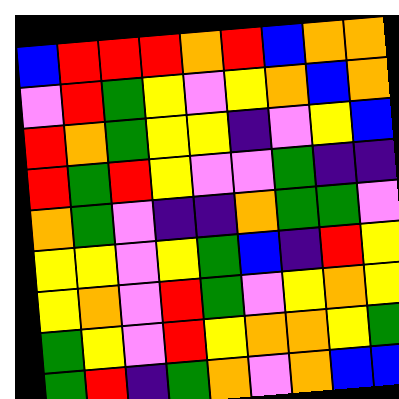[["blue", "red", "red", "red", "orange", "red", "blue", "orange", "orange"], ["violet", "red", "green", "yellow", "violet", "yellow", "orange", "blue", "orange"], ["red", "orange", "green", "yellow", "yellow", "indigo", "violet", "yellow", "blue"], ["red", "green", "red", "yellow", "violet", "violet", "green", "indigo", "indigo"], ["orange", "green", "violet", "indigo", "indigo", "orange", "green", "green", "violet"], ["yellow", "yellow", "violet", "yellow", "green", "blue", "indigo", "red", "yellow"], ["yellow", "orange", "violet", "red", "green", "violet", "yellow", "orange", "yellow"], ["green", "yellow", "violet", "red", "yellow", "orange", "orange", "yellow", "green"], ["green", "red", "indigo", "green", "orange", "violet", "orange", "blue", "blue"]]